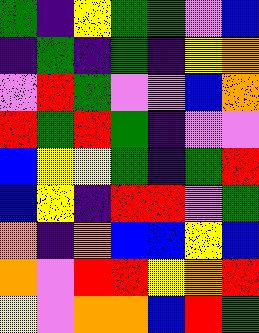[["green", "indigo", "yellow", "green", "green", "violet", "blue"], ["indigo", "green", "indigo", "green", "indigo", "yellow", "orange"], ["violet", "red", "green", "violet", "violet", "blue", "orange"], ["red", "green", "red", "green", "indigo", "violet", "violet"], ["blue", "yellow", "yellow", "green", "indigo", "green", "red"], ["blue", "yellow", "indigo", "red", "red", "violet", "green"], ["orange", "indigo", "orange", "blue", "blue", "yellow", "blue"], ["orange", "violet", "red", "red", "yellow", "orange", "red"], ["yellow", "violet", "orange", "orange", "blue", "red", "green"]]